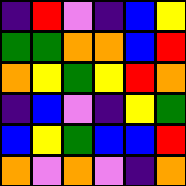[["indigo", "red", "violet", "indigo", "blue", "yellow"], ["green", "green", "orange", "orange", "blue", "red"], ["orange", "yellow", "green", "yellow", "red", "orange"], ["indigo", "blue", "violet", "indigo", "yellow", "green"], ["blue", "yellow", "green", "blue", "blue", "red"], ["orange", "violet", "orange", "violet", "indigo", "orange"]]